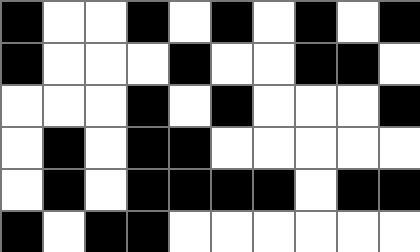[["black", "white", "white", "black", "white", "black", "white", "black", "white", "black"], ["black", "white", "white", "white", "black", "white", "white", "black", "black", "white"], ["white", "white", "white", "black", "white", "black", "white", "white", "white", "black"], ["white", "black", "white", "black", "black", "white", "white", "white", "white", "white"], ["white", "black", "white", "black", "black", "black", "black", "white", "black", "black"], ["black", "white", "black", "black", "white", "white", "white", "white", "white", "white"]]